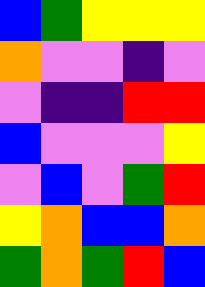[["blue", "green", "yellow", "yellow", "yellow"], ["orange", "violet", "violet", "indigo", "violet"], ["violet", "indigo", "indigo", "red", "red"], ["blue", "violet", "violet", "violet", "yellow"], ["violet", "blue", "violet", "green", "red"], ["yellow", "orange", "blue", "blue", "orange"], ["green", "orange", "green", "red", "blue"]]